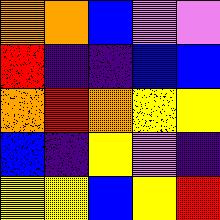[["orange", "orange", "blue", "violet", "violet"], ["red", "indigo", "indigo", "blue", "blue"], ["orange", "red", "orange", "yellow", "yellow"], ["blue", "indigo", "yellow", "violet", "indigo"], ["yellow", "yellow", "blue", "yellow", "red"]]